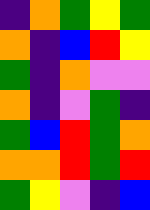[["indigo", "orange", "green", "yellow", "green"], ["orange", "indigo", "blue", "red", "yellow"], ["green", "indigo", "orange", "violet", "violet"], ["orange", "indigo", "violet", "green", "indigo"], ["green", "blue", "red", "green", "orange"], ["orange", "orange", "red", "green", "red"], ["green", "yellow", "violet", "indigo", "blue"]]